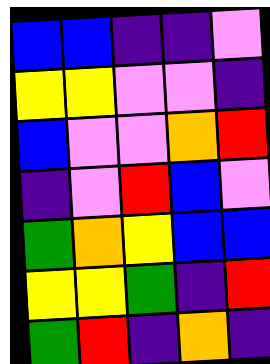[["blue", "blue", "indigo", "indigo", "violet"], ["yellow", "yellow", "violet", "violet", "indigo"], ["blue", "violet", "violet", "orange", "red"], ["indigo", "violet", "red", "blue", "violet"], ["green", "orange", "yellow", "blue", "blue"], ["yellow", "yellow", "green", "indigo", "red"], ["green", "red", "indigo", "orange", "indigo"]]